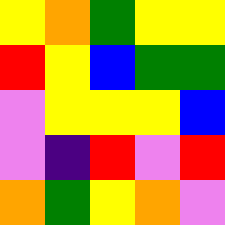[["yellow", "orange", "green", "yellow", "yellow"], ["red", "yellow", "blue", "green", "green"], ["violet", "yellow", "yellow", "yellow", "blue"], ["violet", "indigo", "red", "violet", "red"], ["orange", "green", "yellow", "orange", "violet"]]